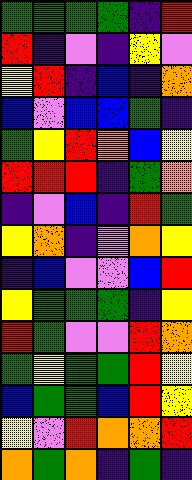[["green", "green", "green", "green", "indigo", "red"], ["red", "indigo", "violet", "indigo", "yellow", "violet"], ["yellow", "red", "indigo", "blue", "indigo", "orange"], ["blue", "violet", "blue", "blue", "green", "indigo"], ["green", "yellow", "red", "orange", "blue", "yellow"], ["red", "red", "red", "indigo", "green", "orange"], ["indigo", "violet", "blue", "indigo", "red", "green"], ["yellow", "orange", "indigo", "violet", "orange", "yellow"], ["indigo", "blue", "violet", "violet", "blue", "red"], ["yellow", "green", "green", "green", "indigo", "yellow"], ["red", "green", "violet", "violet", "red", "orange"], ["green", "yellow", "green", "green", "red", "yellow"], ["blue", "green", "green", "blue", "red", "yellow"], ["yellow", "violet", "red", "orange", "orange", "red"], ["orange", "green", "orange", "indigo", "green", "indigo"]]